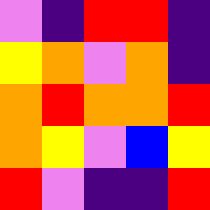[["violet", "indigo", "red", "red", "indigo"], ["yellow", "orange", "violet", "orange", "indigo"], ["orange", "red", "orange", "orange", "red"], ["orange", "yellow", "violet", "blue", "yellow"], ["red", "violet", "indigo", "indigo", "red"]]